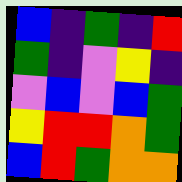[["blue", "indigo", "green", "indigo", "red"], ["green", "indigo", "violet", "yellow", "indigo"], ["violet", "blue", "violet", "blue", "green"], ["yellow", "red", "red", "orange", "green"], ["blue", "red", "green", "orange", "orange"]]